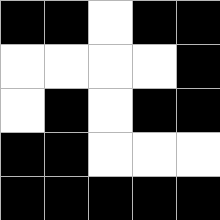[["black", "black", "white", "black", "black"], ["white", "white", "white", "white", "black"], ["white", "black", "white", "black", "black"], ["black", "black", "white", "white", "white"], ["black", "black", "black", "black", "black"]]